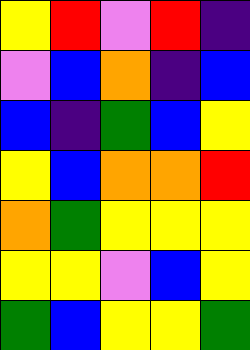[["yellow", "red", "violet", "red", "indigo"], ["violet", "blue", "orange", "indigo", "blue"], ["blue", "indigo", "green", "blue", "yellow"], ["yellow", "blue", "orange", "orange", "red"], ["orange", "green", "yellow", "yellow", "yellow"], ["yellow", "yellow", "violet", "blue", "yellow"], ["green", "blue", "yellow", "yellow", "green"]]